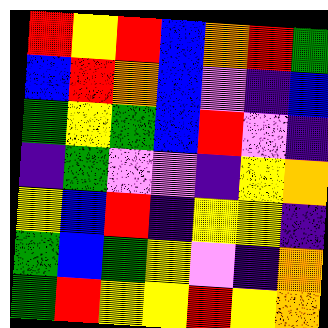[["red", "yellow", "red", "blue", "orange", "red", "green"], ["blue", "red", "orange", "blue", "violet", "indigo", "blue"], ["green", "yellow", "green", "blue", "red", "violet", "indigo"], ["indigo", "green", "violet", "violet", "indigo", "yellow", "orange"], ["yellow", "blue", "red", "indigo", "yellow", "yellow", "indigo"], ["green", "blue", "green", "yellow", "violet", "indigo", "orange"], ["green", "red", "yellow", "yellow", "red", "yellow", "orange"]]